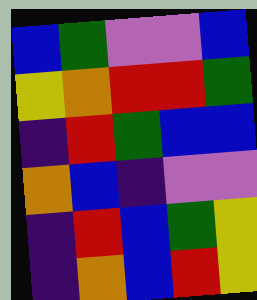[["blue", "green", "violet", "violet", "blue"], ["yellow", "orange", "red", "red", "green"], ["indigo", "red", "green", "blue", "blue"], ["orange", "blue", "indigo", "violet", "violet"], ["indigo", "red", "blue", "green", "yellow"], ["indigo", "orange", "blue", "red", "yellow"]]